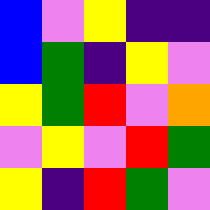[["blue", "violet", "yellow", "indigo", "indigo"], ["blue", "green", "indigo", "yellow", "violet"], ["yellow", "green", "red", "violet", "orange"], ["violet", "yellow", "violet", "red", "green"], ["yellow", "indigo", "red", "green", "violet"]]